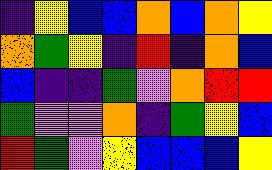[["indigo", "yellow", "blue", "blue", "orange", "blue", "orange", "yellow"], ["orange", "green", "yellow", "indigo", "red", "indigo", "orange", "blue"], ["blue", "indigo", "indigo", "green", "violet", "orange", "red", "red"], ["green", "violet", "violet", "orange", "indigo", "green", "yellow", "blue"], ["red", "green", "violet", "yellow", "blue", "blue", "blue", "yellow"]]